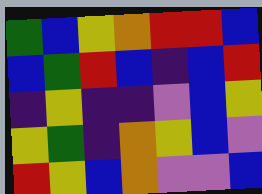[["green", "blue", "yellow", "orange", "red", "red", "blue"], ["blue", "green", "red", "blue", "indigo", "blue", "red"], ["indigo", "yellow", "indigo", "indigo", "violet", "blue", "yellow"], ["yellow", "green", "indigo", "orange", "yellow", "blue", "violet"], ["red", "yellow", "blue", "orange", "violet", "violet", "blue"]]